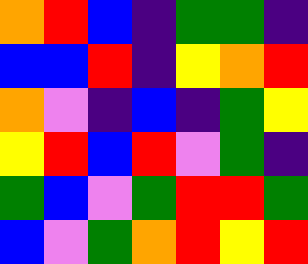[["orange", "red", "blue", "indigo", "green", "green", "indigo"], ["blue", "blue", "red", "indigo", "yellow", "orange", "red"], ["orange", "violet", "indigo", "blue", "indigo", "green", "yellow"], ["yellow", "red", "blue", "red", "violet", "green", "indigo"], ["green", "blue", "violet", "green", "red", "red", "green"], ["blue", "violet", "green", "orange", "red", "yellow", "red"]]